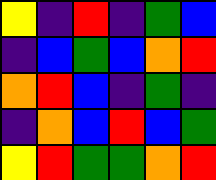[["yellow", "indigo", "red", "indigo", "green", "blue"], ["indigo", "blue", "green", "blue", "orange", "red"], ["orange", "red", "blue", "indigo", "green", "indigo"], ["indigo", "orange", "blue", "red", "blue", "green"], ["yellow", "red", "green", "green", "orange", "red"]]